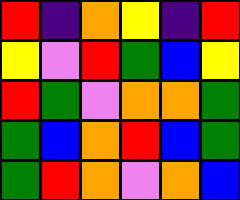[["red", "indigo", "orange", "yellow", "indigo", "red"], ["yellow", "violet", "red", "green", "blue", "yellow"], ["red", "green", "violet", "orange", "orange", "green"], ["green", "blue", "orange", "red", "blue", "green"], ["green", "red", "orange", "violet", "orange", "blue"]]